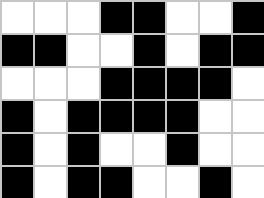[["white", "white", "white", "black", "black", "white", "white", "black"], ["black", "black", "white", "white", "black", "white", "black", "black"], ["white", "white", "white", "black", "black", "black", "black", "white"], ["black", "white", "black", "black", "black", "black", "white", "white"], ["black", "white", "black", "white", "white", "black", "white", "white"], ["black", "white", "black", "black", "white", "white", "black", "white"]]